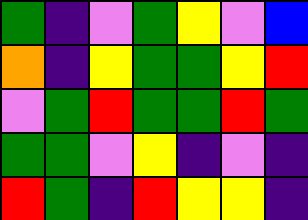[["green", "indigo", "violet", "green", "yellow", "violet", "blue"], ["orange", "indigo", "yellow", "green", "green", "yellow", "red"], ["violet", "green", "red", "green", "green", "red", "green"], ["green", "green", "violet", "yellow", "indigo", "violet", "indigo"], ["red", "green", "indigo", "red", "yellow", "yellow", "indigo"]]